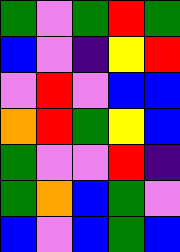[["green", "violet", "green", "red", "green"], ["blue", "violet", "indigo", "yellow", "red"], ["violet", "red", "violet", "blue", "blue"], ["orange", "red", "green", "yellow", "blue"], ["green", "violet", "violet", "red", "indigo"], ["green", "orange", "blue", "green", "violet"], ["blue", "violet", "blue", "green", "blue"]]